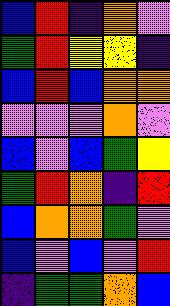[["blue", "red", "indigo", "orange", "violet"], ["green", "red", "yellow", "yellow", "indigo"], ["blue", "red", "blue", "orange", "orange"], ["violet", "violet", "violet", "orange", "violet"], ["blue", "violet", "blue", "green", "yellow"], ["green", "red", "orange", "indigo", "red"], ["blue", "orange", "orange", "green", "violet"], ["blue", "violet", "blue", "violet", "red"], ["indigo", "green", "green", "orange", "blue"]]